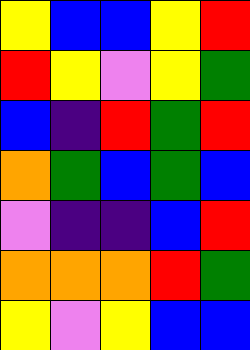[["yellow", "blue", "blue", "yellow", "red"], ["red", "yellow", "violet", "yellow", "green"], ["blue", "indigo", "red", "green", "red"], ["orange", "green", "blue", "green", "blue"], ["violet", "indigo", "indigo", "blue", "red"], ["orange", "orange", "orange", "red", "green"], ["yellow", "violet", "yellow", "blue", "blue"]]